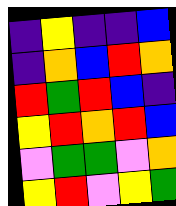[["indigo", "yellow", "indigo", "indigo", "blue"], ["indigo", "orange", "blue", "red", "orange"], ["red", "green", "red", "blue", "indigo"], ["yellow", "red", "orange", "red", "blue"], ["violet", "green", "green", "violet", "orange"], ["yellow", "red", "violet", "yellow", "green"]]